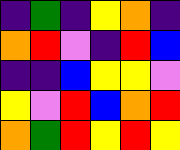[["indigo", "green", "indigo", "yellow", "orange", "indigo"], ["orange", "red", "violet", "indigo", "red", "blue"], ["indigo", "indigo", "blue", "yellow", "yellow", "violet"], ["yellow", "violet", "red", "blue", "orange", "red"], ["orange", "green", "red", "yellow", "red", "yellow"]]